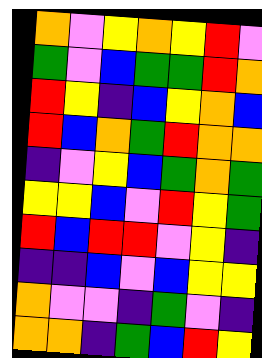[["orange", "violet", "yellow", "orange", "yellow", "red", "violet"], ["green", "violet", "blue", "green", "green", "red", "orange"], ["red", "yellow", "indigo", "blue", "yellow", "orange", "blue"], ["red", "blue", "orange", "green", "red", "orange", "orange"], ["indigo", "violet", "yellow", "blue", "green", "orange", "green"], ["yellow", "yellow", "blue", "violet", "red", "yellow", "green"], ["red", "blue", "red", "red", "violet", "yellow", "indigo"], ["indigo", "indigo", "blue", "violet", "blue", "yellow", "yellow"], ["orange", "violet", "violet", "indigo", "green", "violet", "indigo"], ["orange", "orange", "indigo", "green", "blue", "red", "yellow"]]